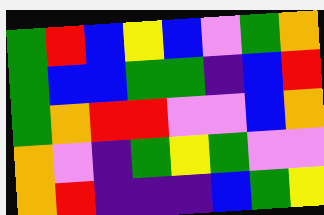[["green", "red", "blue", "yellow", "blue", "violet", "green", "orange"], ["green", "blue", "blue", "green", "green", "indigo", "blue", "red"], ["green", "orange", "red", "red", "violet", "violet", "blue", "orange"], ["orange", "violet", "indigo", "green", "yellow", "green", "violet", "violet"], ["orange", "red", "indigo", "indigo", "indigo", "blue", "green", "yellow"]]